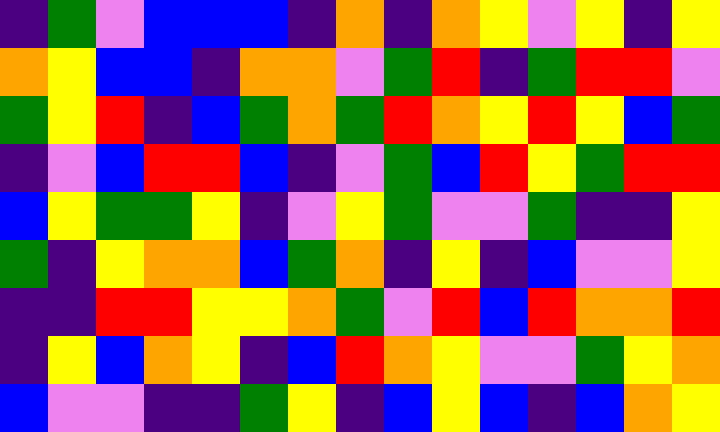[["indigo", "green", "violet", "blue", "blue", "blue", "indigo", "orange", "indigo", "orange", "yellow", "violet", "yellow", "indigo", "yellow"], ["orange", "yellow", "blue", "blue", "indigo", "orange", "orange", "violet", "green", "red", "indigo", "green", "red", "red", "violet"], ["green", "yellow", "red", "indigo", "blue", "green", "orange", "green", "red", "orange", "yellow", "red", "yellow", "blue", "green"], ["indigo", "violet", "blue", "red", "red", "blue", "indigo", "violet", "green", "blue", "red", "yellow", "green", "red", "red"], ["blue", "yellow", "green", "green", "yellow", "indigo", "violet", "yellow", "green", "violet", "violet", "green", "indigo", "indigo", "yellow"], ["green", "indigo", "yellow", "orange", "orange", "blue", "green", "orange", "indigo", "yellow", "indigo", "blue", "violet", "violet", "yellow"], ["indigo", "indigo", "red", "red", "yellow", "yellow", "orange", "green", "violet", "red", "blue", "red", "orange", "orange", "red"], ["indigo", "yellow", "blue", "orange", "yellow", "indigo", "blue", "red", "orange", "yellow", "violet", "violet", "green", "yellow", "orange"], ["blue", "violet", "violet", "indigo", "indigo", "green", "yellow", "indigo", "blue", "yellow", "blue", "indigo", "blue", "orange", "yellow"]]